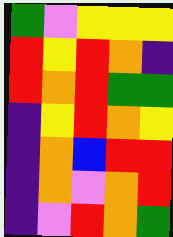[["green", "violet", "yellow", "yellow", "yellow"], ["red", "yellow", "red", "orange", "indigo"], ["red", "orange", "red", "green", "green"], ["indigo", "yellow", "red", "orange", "yellow"], ["indigo", "orange", "blue", "red", "red"], ["indigo", "orange", "violet", "orange", "red"], ["indigo", "violet", "red", "orange", "green"]]